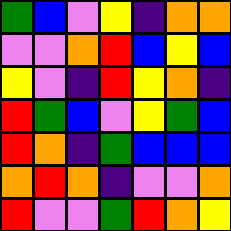[["green", "blue", "violet", "yellow", "indigo", "orange", "orange"], ["violet", "violet", "orange", "red", "blue", "yellow", "blue"], ["yellow", "violet", "indigo", "red", "yellow", "orange", "indigo"], ["red", "green", "blue", "violet", "yellow", "green", "blue"], ["red", "orange", "indigo", "green", "blue", "blue", "blue"], ["orange", "red", "orange", "indigo", "violet", "violet", "orange"], ["red", "violet", "violet", "green", "red", "orange", "yellow"]]